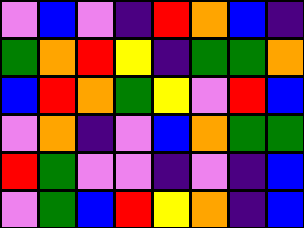[["violet", "blue", "violet", "indigo", "red", "orange", "blue", "indigo"], ["green", "orange", "red", "yellow", "indigo", "green", "green", "orange"], ["blue", "red", "orange", "green", "yellow", "violet", "red", "blue"], ["violet", "orange", "indigo", "violet", "blue", "orange", "green", "green"], ["red", "green", "violet", "violet", "indigo", "violet", "indigo", "blue"], ["violet", "green", "blue", "red", "yellow", "orange", "indigo", "blue"]]